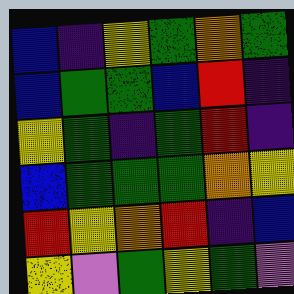[["blue", "indigo", "yellow", "green", "orange", "green"], ["blue", "green", "green", "blue", "red", "indigo"], ["yellow", "green", "indigo", "green", "red", "indigo"], ["blue", "green", "green", "green", "orange", "yellow"], ["red", "yellow", "orange", "red", "indigo", "blue"], ["yellow", "violet", "green", "yellow", "green", "violet"]]